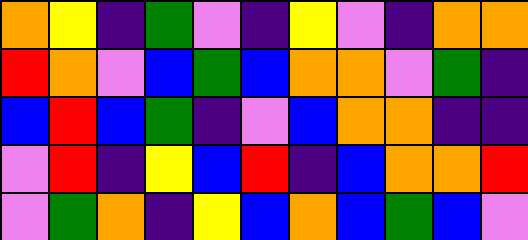[["orange", "yellow", "indigo", "green", "violet", "indigo", "yellow", "violet", "indigo", "orange", "orange"], ["red", "orange", "violet", "blue", "green", "blue", "orange", "orange", "violet", "green", "indigo"], ["blue", "red", "blue", "green", "indigo", "violet", "blue", "orange", "orange", "indigo", "indigo"], ["violet", "red", "indigo", "yellow", "blue", "red", "indigo", "blue", "orange", "orange", "red"], ["violet", "green", "orange", "indigo", "yellow", "blue", "orange", "blue", "green", "blue", "violet"]]